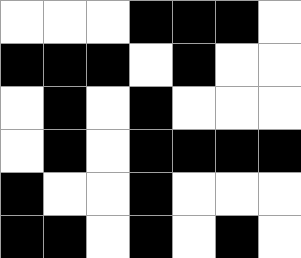[["white", "white", "white", "black", "black", "black", "white"], ["black", "black", "black", "white", "black", "white", "white"], ["white", "black", "white", "black", "white", "white", "white"], ["white", "black", "white", "black", "black", "black", "black"], ["black", "white", "white", "black", "white", "white", "white"], ["black", "black", "white", "black", "white", "black", "white"]]